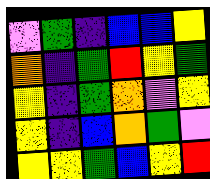[["violet", "green", "indigo", "blue", "blue", "yellow"], ["orange", "indigo", "green", "red", "yellow", "green"], ["yellow", "indigo", "green", "orange", "violet", "yellow"], ["yellow", "indigo", "blue", "orange", "green", "violet"], ["yellow", "yellow", "green", "blue", "yellow", "red"]]